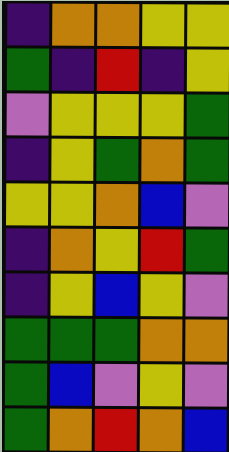[["indigo", "orange", "orange", "yellow", "yellow"], ["green", "indigo", "red", "indigo", "yellow"], ["violet", "yellow", "yellow", "yellow", "green"], ["indigo", "yellow", "green", "orange", "green"], ["yellow", "yellow", "orange", "blue", "violet"], ["indigo", "orange", "yellow", "red", "green"], ["indigo", "yellow", "blue", "yellow", "violet"], ["green", "green", "green", "orange", "orange"], ["green", "blue", "violet", "yellow", "violet"], ["green", "orange", "red", "orange", "blue"]]